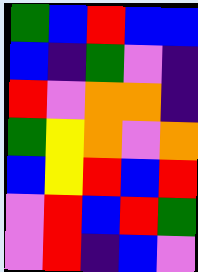[["green", "blue", "red", "blue", "blue"], ["blue", "indigo", "green", "violet", "indigo"], ["red", "violet", "orange", "orange", "indigo"], ["green", "yellow", "orange", "violet", "orange"], ["blue", "yellow", "red", "blue", "red"], ["violet", "red", "blue", "red", "green"], ["violet", "red", "indigo", "blue", "violet"]]